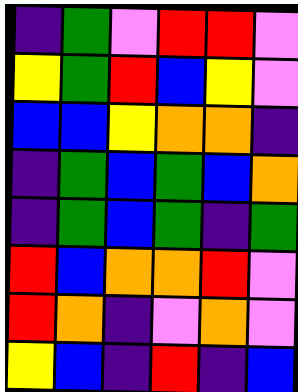[["indigo", "green", "violet", "red", "red", "violet"], ["yellow", "green", "red", "blue", "yellow", "violet"], ["blue", "blue", "yellow", "orange", "orange", "indigo"], ["indigo", "green", "blue", "green", "blue", "orange"], ["indigo", "green", "blue", "green", "indigo", "green"], ["red", "blue", "orange", "orange", "red", "violet"], ["red", "orange", "indigo", "violet", "orange", "violet"], ["yellow", "blue", "indigo", "red", "indigo", "blue"]]